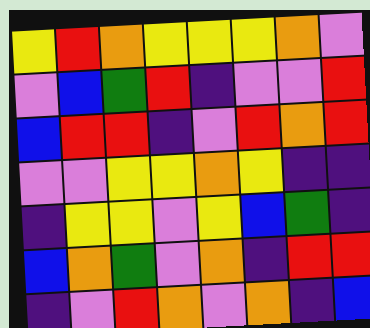[["yellow", "red", "orange", "yellow", "yellow", "yellow", "orange", "violet"], ["violet", "blue", "green", "red", "indigo", "violet", "violet", "red"], ["blue", "red", "red", "indigo", "violet", "red", "orange", "red"], ["violet", "violet", "yellow", "yellow", "orange", "yellow", "indigo", "indigo"], ["indigo", "yellow", "yellow", "violet", "yellow", "blue", "green", "indigo"], ["blue", "orange", "green", "violet", "orange", "indigo", "red", "red"], ["indigo", "violet", "red", "orange", "violet", "orange", "indigo", "blue"]]